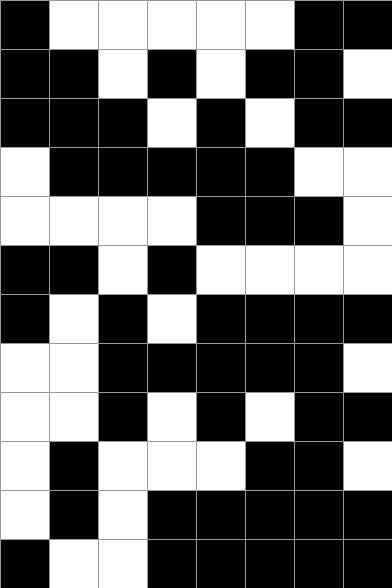[["black", "white", "white", "white", "white", "white", "black", "black"], ["black", "black", "white", "black", "white", "black", "black", "white"], ["black", "black", "black", "white", "black", "white", "black", "black"], ["white", "black", "black", "black", "black", "black", "white", "white"], ["white", "white", "white", "white", "black", "black", "black", "white"], ["black", "black", "white", "black", "white", "white", "white", "white"], ["black", "white", "black", "white", "black", "black", "black", "black"], ["white", "white", "black", "black", "black", "black", "black", "white"], ["white", "white", "black", "white", "black", "white", "black", "black"], ["white", "black", "white", "white", "white", "black", "black", "white"], ["white", "black", "white", "black", "black", "black", "black", "black"], ["black", "white", "white", "black", "black", "black", "black", "black"]]